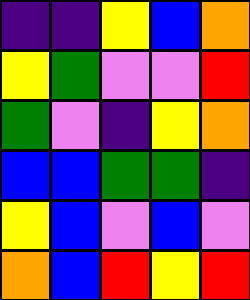[["indigo", "indigo", "yellow", "blue", "orange"], ["yellow", "green", "violet", "violet", "red"], ["green", "violet", "indigo", "yellow", "orange"], ["blue", "blue", "green", "green", "indigo"], ["yellow", "blue", "violet", "blue", "violet"], ["orange", "blue", "red", "yellow", "red"]]